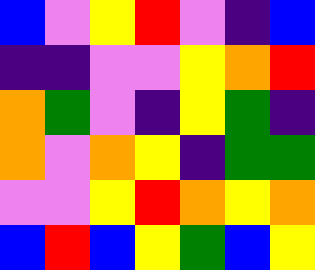[["blue", "violet", "yellow", "red", "violet", "indigo", "blue"], ["indigo", "indigo", "violet", "violet", "yellow", "orange", "red"], ["orange", "green", "violet", "indigo", "yellow", "green", "indigo"], ["orange", "violet", "orange", "yellow", "indigo", "green", "green"], ["violet", "violet", "yellow", "red", "orange", "yellow", "orange"], ["blue", "red", "blue", "yellow", "green", "blue", "yellow"]]